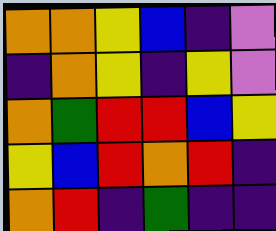[["orange", "orange", "yellow", "blue", "indigo", "violet"], ["indigo", "orange", "yellow", "indigo", "yellow", "violet"], ["orange", "green", "red", "red", "blue", "yellow"], ["yellow", "blue", "red", "orange", "red", "indigo"], ["orange", "red", "indigo", "green", "indigo", "indigo"]]